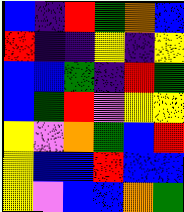[["blue", "indigo", "red", "green", "orange", "blue"], ["red", "indigo", "indigo", "yellow", "indigo", "yellow"], ["blue", "blue", "green", "indigo", "red", "green"], ["blue", "green", "red", "violet", "yellow", "yellow"], ["yellow", "violet", "orange", "green", "blue", "red"], ["yellow", "blue", "blue", "red", "blue", "blue"], ["yellow", "violet", "blue", "blue", "orange", "green"]]